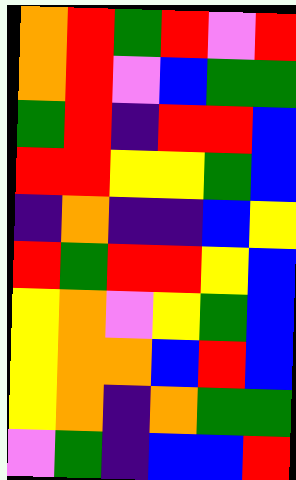[["orange", "red", "green", "red", "violet", "red"], ["orange", "red", "violet", "blue", "green", "green"], ["green", "red", "indigo", "red", "red", "blue"], ["red", "red", "yellow", "yellow", "green", "blue"], ["indigo", "orange", "indigo", "indigo", "blue", "yellow"], ["red", "green", "red", "red", "yellow", "blue"], ["yellow", "orange", "violet", "yellow", "green", "blue"], ["yellow", "orange", "orange", "blue", "red", "blue"], ["yellow", "orange", "indigo", "orange", "green", "green"], ["violet", "green", "indigo", "blue", "blue", "red"]]